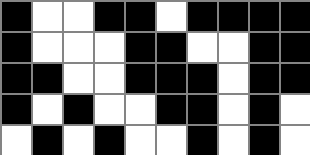[["black", "white", "white", "black", "black", "white", "black", "black", "black", "black"], ["black", "white", "white", "white", "black", "black", "white", "white", "black", "black"], ["black", "black", "white", "white", "black", "black", "black", "white", "black", "black"], ["black", "white", "black", "white", "white", "black", "black", "white", "black", "white"], ["white", "black", "white", "black", "white", "white", "black", "white", "black", "white"]]